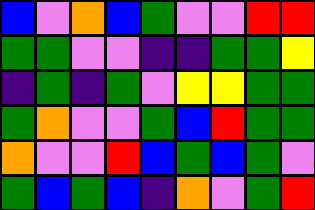[["blue", "violet", "orange", "blue", "green", "violet", "violet", "red", "red"], ["green", "green", "violet", "violet", "indigo", "indigo", "green", "green", "yellow"], ["indigo", "green", "indigo", "green", "violet", "yellow", "yellow", "green", "green"], ["green", "orange", "violet", "violet", "green", "blue", "red", "green", "green"], ["orange", "violet", "violet", "red", "blue", "green", "blue", "green", "violet"], ["green", "blue", "green", "blue", "indigo", "orange", "violet", "green", "red"]]